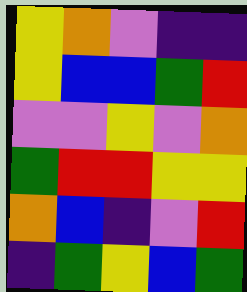[["yellow", "orange", "violet", "indigo", "indigo"], ["yellow", "blue", "blue", "green", "red"], ["violet", "violet", "yellow", "violet", "orange"], ["green", "red", "red", "yellow", "yellow"], ["orange", "blue", "indigo", "violet", "red"], ["indigo", "green", "yellow", "blue", "green"]]